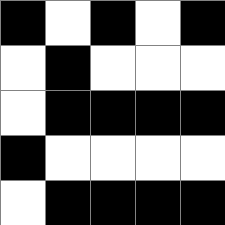[["black", "white", "black", "white", "black"], ["white", "black", "white", "white", "white"], ["white", "black", "black", "black", "black"], ["black", "white", "white", "white", "white"], ["white", "black", "black", "black", "black"]]